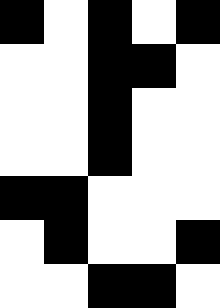[["black", "white", "black", "white", "black"], ["white", "white", "black", "black", "white"], ["white", "white", "black", "white", "white"], ["white", "white", "black", "white", "white"], ["black", "black", "white", "white", "white"], ["white", "black", "white", "white", "black"], ["white", "white", "black", "black", "white"]]